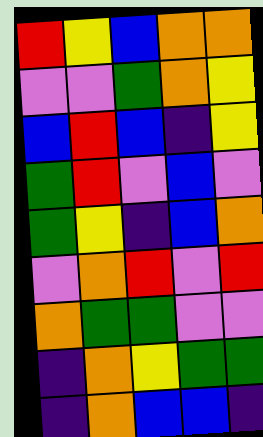[["red", "yellow", "blue", "orange", "orange"], ["violet", "violet", "green", "orange", "yellow"], ["blue", "red", "blue", "indigo", "yellow"], ["green", "red", "violet", "blue", "violet"], ["green", "yellow", "indigo", "blue", "orange"], ["violet", "orange", "red", "violet", "red"], ["orange", "green", "green", "violet", "violet"], ["indigo", "orange", "yellow", "green", "green"], ["indigo", "orange", "blue", "blue", "indigo"]]